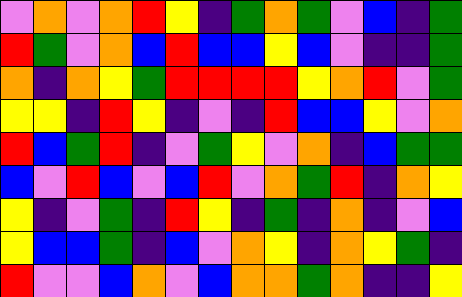[["violet", "orange", "violet", "orange", "red", "yellow", "indigo", "green", "orange", "green", "violet", "blue", "indigo", "green"], ["red", "green", "violet", "orange", "blue", "red", "blue", "blue", "yellow", "blue", "violet", "indigo", "indigo", "green"], ["orange", "indigo", "orange", "yellow", "green", "red", "red", "red", "red", "yellow", "orange", "red", "violet", "green"], ["yellow", "yellow", "indigo", "red", "yellow", "indigo", "violet", "indigo", "red", "blue", "blue", "yellow", "violet", "orange"], ["red", "blue", "green", "red", "indigo", "violet", "green", "yellow", "violet", "orange", "indigo", "blue", "green", "green"], ["blue", "violet", "red", "blue", "violet", "blue", "red", "violet", "orange", "green", "red", "indigo", "orange", "yellow"], ["yellow", "indigo", "violet", "green", "indigo", "red", "yellow", "indigo", "green", "indigo", "orange", "indigo", "violet", "blue"], ["yellow", "blue", "blue", "green", "indigo", "blue", "violet", "orange", "yellow", "indigo", "orange", "yellow", "green", "indigo"], ["red", "violet", "violet", "blue", "orange", "violet", "blue", "orange", "orange", "green", "orange", "indigo", "indigo", "yellow"]]